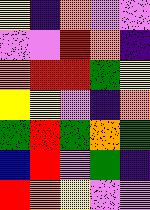[["yellow", "indigo", "orange", "violet", "violet"], ["violet", "violet", "red", "orange", "indigo"], ["orange", "red", "red", "green", "yellow"], ["yellow", "yellow", "violet", "indigo", "orange"], ["green", "red", "green", "orange", "green"], ["blue", "red", "violet", "green", "indigo"], ["red", "orange", "yellow", "violet", "violet"]]